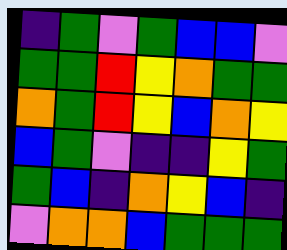[["indigo", "green", "violet", "green", "blue", "blue", "violet"], ["green", "green", "red", "yellow", "orange", "green", "green"], ["orange", "green", "red", "yellow", "blue", "orange", "yellow"], ["blue", "green", "violet", "indigo", "indigo", "yellow", "green"], ["green", "blue", "indigo", "orange", "yellow", "blue", "indigo"], ["violet", "orange", "orange", "blue", "green", "green", "green"]]